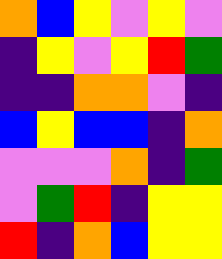[["orange", "blue", "yellow", "violet", "yellow", "violet"], ["indigo", "yellow", "violet", "yellow", "red", "green"], ["indigo", "indigo", "orange", "orange", "violet", "indigo"], ["blue", "yellow", "blue", "blue", "indigo", "orange"], ["violet", "violet", "violet", "orange", "indigo", "green"], ["violet", "green", "red", "indigo", "yellow", "yellow"], ["red", "indigo", "orange", "blue", "yellow", "yellow"]]